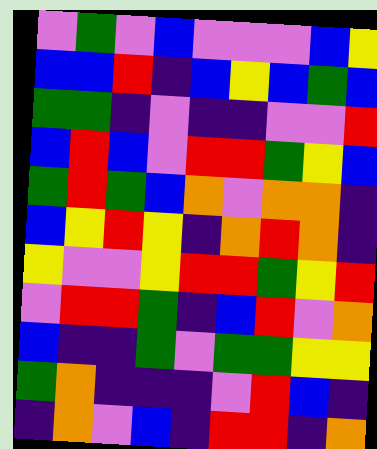[["violet", "green", "violet", "blue", "violet", "violet", "violet", "blue", "yellow"], ["blue", "blue", "red", "indigo", "blue", "yellow", "blue", "green", "blue"], ["green", "green", "indigo", "violet", "indigo", "indigo", "violet", "violet", "red"], ["blue", "red", "blue", "violet", "red", "red", "green", "yellow", "blue"], ["green", "red", "green", "blue", "orange", "violet", "orange", "orange", "indigo"], ["blue", "yellow", "red", "yellow", "indigo", "orange", "red", "orange", "indigo"], ["yellow", "violet", "violet", "yellow", "red", "red", "green", "yellow", "red"], ["violet", "red", "red", "green", "indigo", "blue", "red", "violet", "orange"], ["blue", "indigo", "indigo", "green", "violet", "green", "green", "yellow", "yellow"], ["green", "orange", "indigo", "indigo", "indigo", "violet", "red", "blue", "indigo"], ["indigo", "orange", "violet", "blue", "indigo", "red", "red", "indigo", "orange"]]